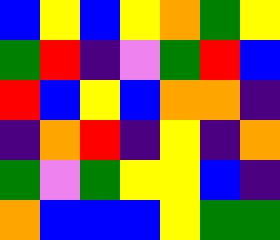[["blue", "yellow", "blue", "yellow", "orange", "green", "yellow"], ["green", "red", "indigo", "violet", "green", "red", "blue"], ["red", "blue", "yellow", "blue", "orange", "orange", "indigo"], ["indigo", "orange", "red", "indigo", "yellow", "indigo", "orange"], ["green", "violet", "green", "yellow", "yellow", "blue", "indigo"], ["orange", "blue", "blue", "blue", "yellow", "green", "green"]]